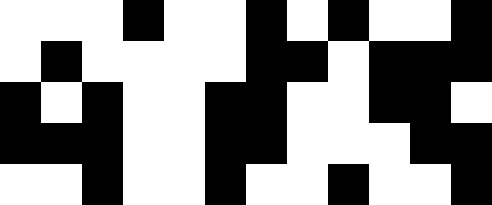[["white", "white", "white", "black", "white", "white", "black", "white", "black", "white", "white", "black"], ["white", "black", "white", "white", "white", "white", "black", "black", "white", "black", "black", "black"], ["black", "white", "black", "white", "white", "black", "black", "white", "white", "black", "black", "white"], ["black", "black", "black", "white", "white", "black", "black", "white", "white", "white", "black", "black"], ["white", "white", "black", "white", "white", "black", "white", "white", "black", "white", "white", "black"]]